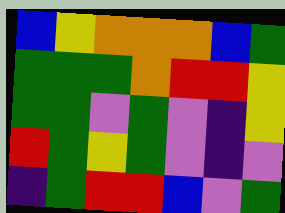[["blue", "yellow", "orange", "orange", "orange", "blue", "green"], ["green", "green", "green", "orange", "red", "red", "yellow"], ["green", "green", "violet", "green", "violet", "indigo", "yellow"], ["red", "green", "yellow", "green", "violet", "indigo", "violet"], ["indigo", "green", "red", "red", "blue", "violet", "green"]]